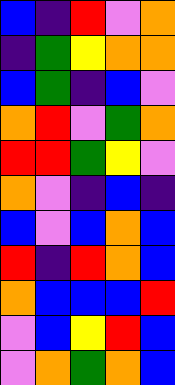[["blue", "indigo", "red", "violet", "orange"], ["indigo", "green", "yellow", "orange", "orange"], ["blue", "green", "indigo", "blue", "violet"], ["orange", "red", "violet", "green", "orange"], ["red", "red", "green", "yellow", "violet"], ["orange", "violet", "indigo", "blue", "indigo"], ["blue", "violet", "blue", "orange", "blue"], ["red", "indigo", "red", "orange", "blue"], ["orange", "blue", "blue", "blue", "red"], ["violet", "blue", "yellow", "red", "blue"], ["violet", "orange", "green", "orange", "blue"]]